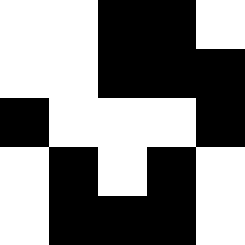[["white", "white", "black", "black", "white"], ["white", "white", "black", "black", "black"], ["black", "white", "white", "white", "black"], ["white", "black", "white", "black", "white"], ["white", "black", "black", "black", "white"]]